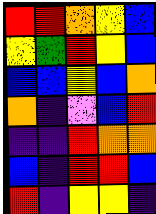[["red", "red", "orange", "yellow", "blue"], ["yellow", "green", "red", "yellow", "blue"], ["blue", "blue", "yellow", "blue", "orange"], ["orange", "indigo", "violet", "blue", "red"], ["indigo", "indigo", "red", "orange", "orange"], ["blue", "indigo", "red", "red", "blue"], ["red", "indigo", "yellow", "yellow", "indigo"]]